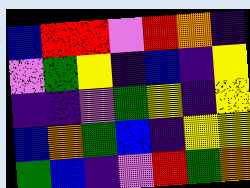[["blue", "red", "red", "violet", "red", "orange", "indigo"], ["violet", "green", "yellow", "indigo", "blue", "indigo", "yellow"], ["indigo", "indigo", "violet", "green", "yellow", "indigo", "yellow"], ["blue", "orange", "green", "blue", "indigo", "yellow", "yellow"], ["green", "blue", "indigo", "violet", "red", "green", "orange"]]